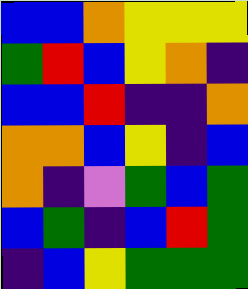[["blue", "blue", "orange", "yellow", "yellow", "yellow"], ["green", "red", "blue", "yellow", "orange", "indigo"], ["blue", "blue", "red", "indigo", "indigo", "orange"], ["orange", "orange", "blue", "yellow", "indigo", "blue"], ["orange", "indigo", "violet", "green", "blue", "green"], ["blue", "green", "indigo", "blue", "red", "green"], ["indigo", "blue", "yellow", "green", "green", "green"]]